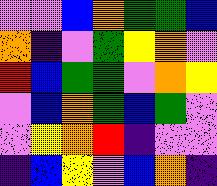[["violet", "violet", "blue", "orange", "green", "green", "blue"], ["orange", "indigo", "violet", "green", "yellow", "orange", "violet"], ["red", "blue", "green", "green", "violet", "orange", "yellow"], ["violet", "blue", "orange", "green", "blue", "green", "violet"], ["violet", "yellow", "orange", "red", "indigo", "violet", "violet"], ["indigo", "blue", "yellow", "violet", "blue", "orange", "indigo"]]